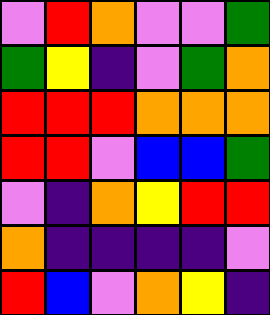[["violet", "red", "orange", "violet", "violet", "green"], ["green", "yellow", "indigo", "violet", "green", "orange"], ["red", "red", "red", "orange", "orange", "orange"], ["red", "red", "violet", "blue", "blue", "green"], ["violet", "indigo", "orange", "yellow", "red", "red"], ["orange", "indigo", "indigo", "indigo", "indigo", "violet"], ["red", "blue", "violet", "orange", "yellow", "indigo"]]